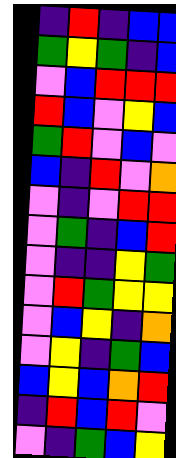[["indigo", "red", "indigo", "blue", "blue"], ["green", "yellow", "green", "indigo", "blue"], ["violet", "blue", "red", "red", "red"], ["red", "blue", "violet", "yellow", "blue"], ["green", "red", "violet", "blue", "violet"], ["blue", "indigo", "red", "violet", "orange"], ["violet", "indigo", "violet", "red", "red"], ["violet", "green", "indigo", "blue", "red"], ["violet", "indigo", "indigo", "yellow", "green"], ["violet", "red", "green", "yellow", "yellow"], ["violet", "blue", "yellow", "indigo", "orange"], ["violet", "yellow", "indigo", "green", "blue"], ["blue", "yellow", "blue", "orange", "red"], ["indigo", "red", "blue", "red", "violet"], ["violet", "indigo", "green", "blue", "yellow"]]